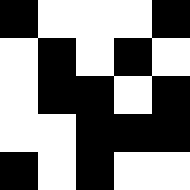[["black", "white", "white", "white", "black"], ["white", "black", "white", "black", "white"], ["white", "black", "black", "white", "black"], ["white", "white", "black", "black", "black"], ["black", "white", "black", "white", "white"]]